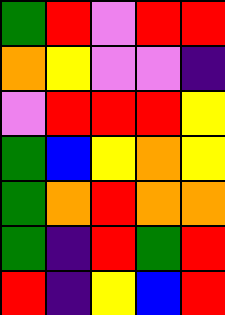[["green", "red", "violet", "red", "red"], ["orange", "yellow", "violet", "violet", "indigo"], ["violet", "red", "red", "red", "yellow"], ["green", "blue", "yellow", "orange", "yellow"], ["green", "orange", "red", "orange", "orange"], ["green", "indigo", "red", "green", "red"], ["red", "indigo", "yellow", "blue", "red"]]